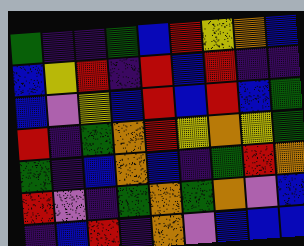[["green", "indigo", "indigo", "green", "blue", "red", "yellow", "orange", "blue"], ["blue", "yellow", "red", "indigo", "red", "blue", "red", "indigo", "indigo"], ["blue", "violet", "yellow", "blue", "red", "blue", "red", "blue", "green"], ["red", "indigo", "green", "orange", "red", "yellow", "orange", "yellow", "green"], ["green", "indigo", "blue", "orange", "blue", "indigo", "green", "red", "orange"], ["red", "violet", "indigo", "green", "orange", "green", "orange", "violet", "blue"], ["indigo", "blue", "red", "indigo", "orange", "violet", "blue", "blue", "blue"]]